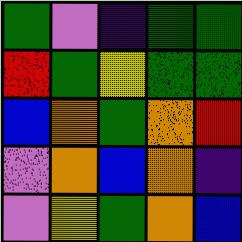[["green", "violet", "indigo", "green", "green"], ["red", "green", "yellow", "green", "green"], ["blue", "orange", "green", "orange", "red"], ["violet", "orange", "blue", "orange", "indigo"], ["violet", "yellow", "green", "orange", "blue"]]